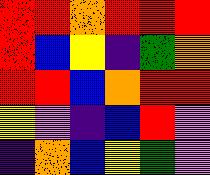[["red", "red", "orange", "red", "red", "red"], ["red", "blue", "yellow", "indigo", "green", "orange"], ["red", "red", "blue", "orange", "red", "red"], ["yellow", "violet", "indigo", "blue", "red", "violet"], ["indigo", "orange", "blue", "yellow", "green", "violet"]]